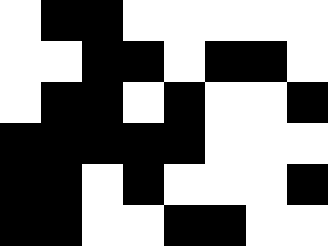[["white", "black", "black", "white", "white", "white", "white", "white"], ["white", "white", "black", "black", "white", "black", "black", "white"], ["white", "black", "black", "white", "black", "white", "white", "black"], ["black", "black", "black", "black", "black", "white", "white", "white"], ["black", "black", "white", "black", "white", "white", "white", "black"], ["black", "black", "white", "white", "black", "black", "white", "white"]]